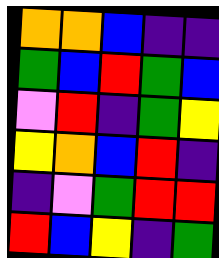[["orange", "orange", "blue", "indigo", "indigo"], ["green", "blue", "red", "green", "blue"], ["violet", "red", "indigo", "green", "yellow"], ["yellow", "orange", "blue", "red", "indigo"], ["indigo", "violet", "green", "red", "red"], ["red", "blue", "yellow", "indigo", "green"]]